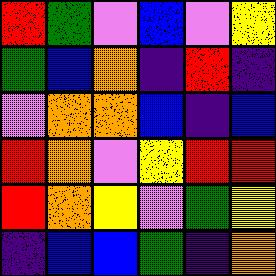[["red", "green", "violet", "blue", "violet", "yellow"], ["green", "blue", "orange", "indigo", "red", "indigo"], ["violet", "orange", "orange", "blue", "indigo", "blue"], ["red", "orange", "violet", "yellow", "red", "red"], ["red", "orange", "yellow", "violet", "green", "yellow"], ["indigo", "blue", "blue", "green", "indigo", "orange"]]